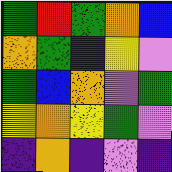[["green", "red", "green", "orange", "blue"], ["orange", "green", "indigo", "yellow", "violet"], ["green", "blue", "orange", "violet", "green"], ["yellow", "orange", "yellow", "green", "violet"], ["indigo", "orange", "indigo", "violet", "indigo"]]